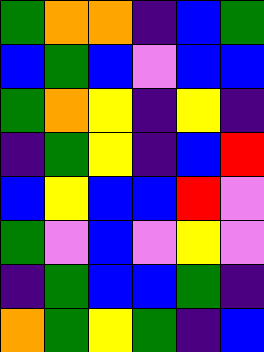[["green", "orange", "orange", "indigo", "blue", "green"], ["blue", "green", "blue", "violet", "blue", "blue"], ["green", "orange", "yellow", "indigo", "yellow", "indigo"], ["indigo", "green", "yellow", "indigo", "blue", "red"], ["blue", "yellow", "blue", "blue", "red", "violet"], ["green", "violet", "blue", "violet", "yellow", "violet"], ["indigo", "green", "blue", "blue", "green", "indigo"], ["orange", "green", "yellow", "green", "indigo", "blue"]]